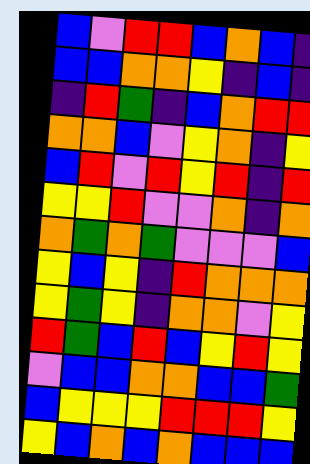[["blue", "violet", "red", "red", "blue", "orange", "blue", "indigo"], ["blue", "blue", "orange", "orange", "yellow", "indigo", "blue", "indigo"], ["indigo", "red", "green", "indigo", "blue", "orange", "red", "red"], ["orange", "orange", "blue", "violet", "yellow", "orange", "indigo", "yellow"], ["blue", "red", "violet", "red", "yellow", "red", "indigo", "red"], ["yellow", "yellow", "red", "violet", "violet", "orange", "indigo", "orange"], ["orange", "green", "orange", "green", "violet", "violet", "violet", "blue"], ["yellow", "blue", "yellow", "indigo", "red", "orange", "orange", "orange"], ["yellow", "green", "yellow", "indigo", "orange", "orange", "violet", "yellow"], ["red", "green", "blue", "red", "blue", "yellow", "red", "yellow"], ["violet", "blue", "blue", "orange", "orange", "blue", "blue", "green"], ["blue", "yellow", "yellow", "yellow", "red", "red", "red", "yellow"], ["yellow", "blue", "orange", "blue", "orange", "blue", "blue", "blue"]]